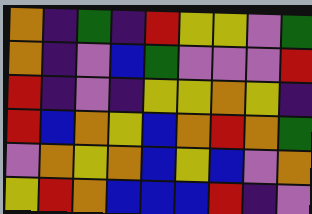[["orange", "indigo", "green", "indigo", "red", "yellow", "yellow", "violet", "green"], ["orange", "indigo", "violet", "blue", "green", "violet", "violet", "violet", "red"], ["red", "indigo", "violet", "indigo", "yellow", "yellow", "orange", "yellow", "indigo"], ["red", "blue", "orange", "yellow", "blue", "orange", "red", "orange", "green"], ["violet", "orange", "yellow", "orange", "blue", "yellow", "blue", "violet", "orange"], ["yellow", "red", "orange", "blue", "blue", "blue", "red", "indigo", "violet"]]